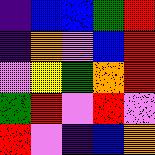[["indigo", "blue", "blue", "green", "red"], ["indigo", "orange", "violet", "blue", "red"], ["violet", "yellow", "green", "orange", "red"], ["green", "red", "violet", "red", "violet"], ["red", "violet", "indigo", "blue", "orange"]]